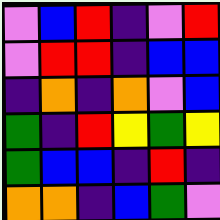[["violet", "blue", "red", "indigo", "violet", "red"], ["violet", "red", "red", "indigo", "blue", "blue"], ["indigo", "orange", "indigo", "orange", "violet", "blue"], ["green", "indigo", "red", "yellow", "green", "yellow"], ["green", "blue", "blue", "indigo", "red", "indigo"], ["orange", "orange", "indigo", "blue", "green", "violet"]]